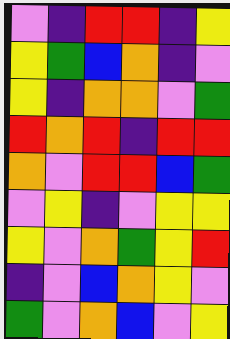[["violet", "indigo", "red", "red", "indigo", "yellow"], ["yellow", "green", "blue", "orange", "indigo", "violet"], ["yellow", "indigo", "orange", "orange", "violet", "green"], ["red", "orange", "red", "indigo", "red", "red"], ["orange", "violet", "red", "red", "blue", "green"], ["violet", "yellow", "indigo", "violet", "yellow", "yellow"], ["yellow", "violet", "orange", "green", "yellow", "red"], ["indigo", "violet", "blue", "orange", "yellow", "violet"], ["green", "violet", "orange", "blue", "violet", "yellow"]]